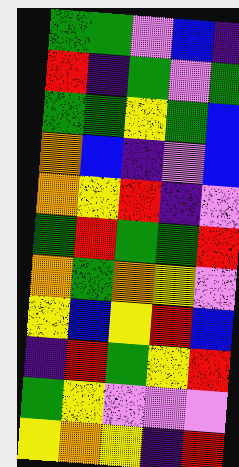[["green", "green", "violet", "blue", "indigo"], ["red", "indigo", "green", "violet", "green"], ["green", "green", "yellow", "green", "blue"], ["orange", "blue", "indigo", "violet", "blue"], ["orange", "yellow", "red", "indigo", "violet"], ["green", "red", "green", "green", "red"], ["orange", "green", "orange", "yellow", "violet"], ["yellow", "blue", "yellow", "red", "blue"], ["indigo", "red", "green", "yellow", "red"], ["green", "yellow", "violet", "violet", "violet"], ["yellow", "orange", "yellow", "indigo", "red"]]